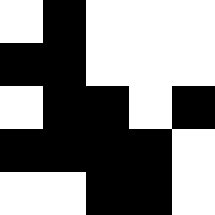[["white", "black", "white", "white", "white"], ["black", "black", "white", "white", "white"], ["white", "black", "black", "white", "black"], ["black", "black", "black", "black", "white"], ["white", "white", "black", "black", "white"]]